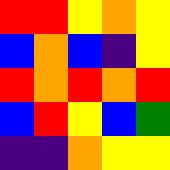[["red", "red", "yellow", "orange", "yellow"], ["blue", "orange", "blue", "indigo", "yellow"], ["red", "orange", "red", "orange", "red"], ["blue", "red", "yellow", "blue", "green"], ["indigo", "indigo", "orange", "yellow", "yellow"]]